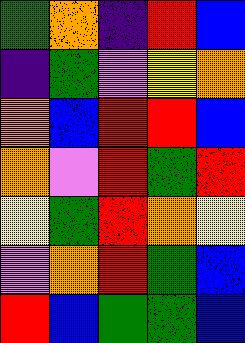[["green", "orange", "indigo", "red", "blue"], ["indigo", "green", "violet", "yellow", "orange"], ["orange", "blue", "red", "red", "blue"], ["orange", "violet", "red", "green", "red"], ["yellow", "green", "red", "orange", "yellow"], ["violet", "orange", "red", "green", "blue"], ["red", "blue", "green", "green", "blue"]]